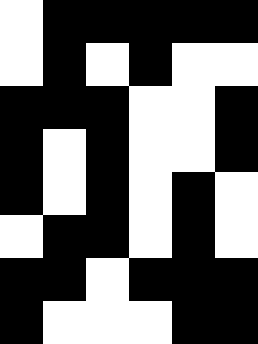[["white", "black", "black", "black", "black", "black"], ["white", "black", "white", "black", "white", "white"], ["black", "black", "black", "white", "white", "black"], ["black", "white", "black", "white", "white", "black"], ["black", "white", "black", "white", "black", "white"], ["white", "black", "black", "white", "black", "white"], ["black", "black", "white", "black", "black", "black"], ["black", "white", "white", "white", "black", "black"]]